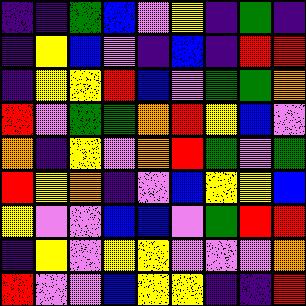[["indigo", "indigo", "green", "blue", "violet", "yellow", "indigo", "green", "indigo"], ["indigo", "yellow", "blue", "violet", "indigo", "blue", "indigo", "red", "red"], ["indigo", "yellow", "yellow", "red", "blue", "violet", "green", "green", "orange"], ["red", "violet", "green", "green", "orange", "red", "yellow", "blue", "violet"], ["orange", "indigo", "yellow", "violet", "orange", "red", "green", "violet", "green"], ["red", "yellow", "orange", "indigo", "violet", "blue", "yellow", "yellow", "blue"], ["yellow", "violet", "violet", "blue", "blue", "violet", "green", "red", "red"], ["indigo", "yellow", "violet", "yellow", "yellow", "violet", "violet", "violet", "orange"], ["red", "violet", "violet", "blue", "yellow", "yellow", "indigo", "indigo", "red"]]